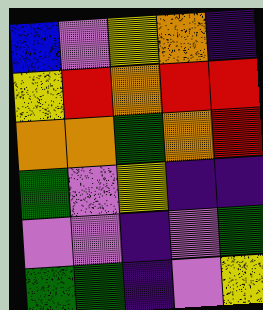[["blue", "violet", "yellow", "orange", "indigo"], ["yellow", "red", "orange", "red", "red"], ["orange", "orange", "green", "orange", "red"], ["green", "violet", "yellow", "indigo", "indigo"], ["violet", "violet", "indigo", "violet", "green"], ["green", "green", "indigo", "violet", "yellow"]]